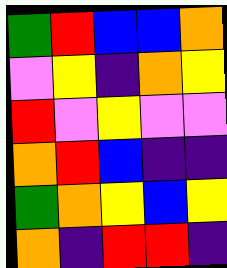[["green", "red", "blue", "blue", "orange"], ["violet", "yellow", "indigo", "orange", "yellow"], ["red", "violet", "yellow", "violet", "violet"], ["orange", "red", "blue", "indigo", "indigo"], ["green", "orange", "yellow", "blue", "yellow"], ["orange", "indigo", "red", "red", "indigo"]]